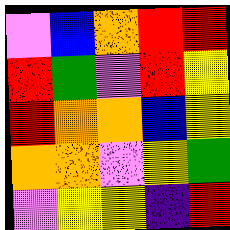[["violet", "blue", "orange", "red", "red"], ["red", "green", "violet", "red", "yellow"], ["red", "orange", "orange", "blue", "yellow"], ["orange", "orange", "violet", "yellow", "green"], ["violet", "yellow", "yellow", "indigo", "red"]]